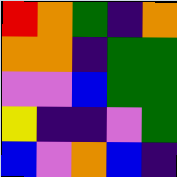[["red", "orange", "green", "indigo", "orange"], ["orange", "orange", "indigo", "green", "green"], ["violet", "violet", "blue", "green", "green"], ["yellow", "indigo", "indigo", "violet", "green"], ["blue", "violet", "orange", "blue", "indigo"]]